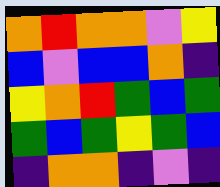[["orange", "red", "orange", "orange", "violet", "yellow"], ["blue", "violet", "blue", "blue", "orange", "indigo"], ["yellow", "orange", "red", "green", "blue", "green"], ["green", "blue", "green", "yellow", "green", "blue"], ["indigo", "orange", "orange", "indigo", "violet", "indigo"]]